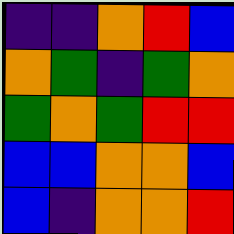[["indigo", "indigo", "orange", "red", "blue"], ["orange", "green", "indigo", "green", "orange"], ["green", "orange", "green", "red", "red"], ["blue", "blue", "orange", "orange", "blue"], ["blue", "indigo", "orange", "orange", "red"]]